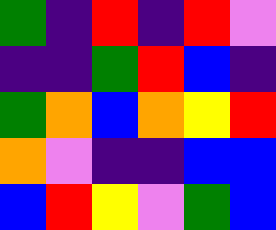[["green", "indigo", "red", "indigo", "red", "violet"], ["indigo", "indigo", "green", "red", "blue", "indigo"], ["green", "orange", "blue", "orange", "yellow", "red"], ["orange", "violet", "indigo", "indigo", "blue", "blue"], ["blue", "red", "yellow", "violet", "green", "blue"]]